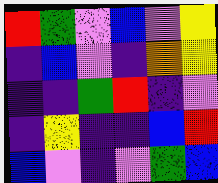[["red", "green", "violet", "blue", "violet", "yellow"], ["indigo", "blue", "violet", "indigo", "orange", "yellow"], ["indigo", "indigo", "green", "red", "indigo", "violet"], ["indigo", "yellow", "indigo", "indigo", "blue", "red"], ["blue", "violet", "indigo", "violet", "green", "blue"]]